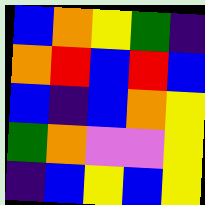[["blue", "orange", "yellow", "green", "indigo"], ["orange", "red", "blue", "red", "blue"], ["blue", "indigo", "blue", "orange", "yellow"], ["green", "orange", "violet", "violet", "yellow"], ["indigo", "blue", "yellow", "blue", "yellow"]]